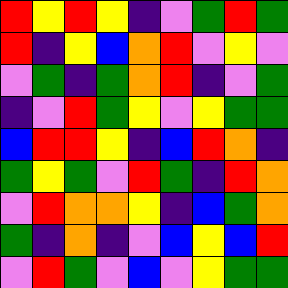[["red", "yellow", "red", "yellow", "indigo", "violet", "green", "red", "green"], ["red", "indigo", "yellow", "blue", "orange", "red", "violet", "yellow", "violet"], ["violet", "green", "indigo", "green", "orange", "red", "indigo", "violet", "green"], ["indigo", "violet", "red", "green", "yellow", "violet", "yellow", "green", "green"], ["blue", "red", "red", "yellow", "indigo", "blue", "red", "orange", "indigo"], ["green", "yellow", "green", "violet", "red", "green", "indigo", "red", "orange"], ["violet", "red", "orange", "orange", "yellow", "indigo", "blue", "green", "orange"], ["green", "indigo", "orange", "indigo", "violet", "blue", "yellow", "blue", "red"], ["violet", "red", "green", "violet", "blue", "violet", "yellow", "green", "green"]]